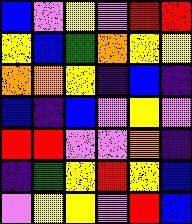[["blue", "violet", "yellow", "violet", "red", "red"], ["yellow", "blue", "green", "orange", "yellow", "yellow"], ["orange", "orange", "yellow", "indigo", "blue", "indigo"], ["blue", "indigo", "blue", "violet", "yellow", "violet"], ["red", "red", "violet", "violet", "orange", "indigo"], ["indigo", "green", "yellow", "red", "yellow", "blue"], ["violet", "yellow", "yellow", "violet", "red", "blue"]]